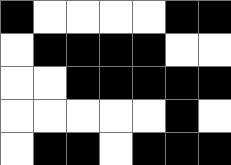[["black", "white", "white", "white", "white", "black", "black"], ["white", "black", "black", "black", "black", "white", "white"], ["white", "white", "black", "black", "black", "black", "black"], ["white", "white", "white", "white", "white", "black", "white"], ["white", "black", "black", "white", "black", "black", "black"]]